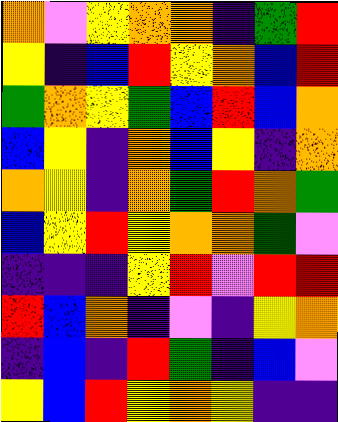[["orange", "violet", "yellow", "orange", "orange", "indigo", "green", "red"], ["yellow", "indigo", "blue", "red", "yellow", "orange", "blue", "red"], ["green", "orange", "yellow", "green", "blue", "red", "blue", "orange"], ["blue", "yellow", "indigo", "orange", "blue", "yellow", "indigo", "orange"], ["orange", "yellow", "indigo", "orange", "green", "red", "orange", "green"], ["blue", "yellow", "red", "yellow", "orange", "orange", "green", "violet"], ["indigo", "indigo", "indigo", "yellow", "red", "violet", "red", "red"], ["red", "blue", "orange", "indigo", "violet", "indigo", "yellow", "orange"], ["indigo", "blue", "indigo", "red", "green", "indigo", "blue", "violet"], ["yellow", "blue", "red", "yellow", "orange", "yellow", "indigo", "indigo"]]